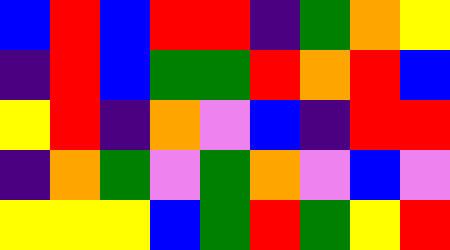[["blue", "red", "blue", "red", "red", "indigo", "green", "orange", "yellow"], ["indigo", "red", "blue", "green", "green", "red", "orange", "red", "blue"], ["yellow", "red", "indigo", "orange", "violet", "blue", "indigo", "red", "red"], ["indigo", "orange", "green", "violet", "green", "orange", "violet", "blue", "violet"], ["yellow", "yellow", "yellow", "blue", "green", "red", "green", "yellow", "red"]]